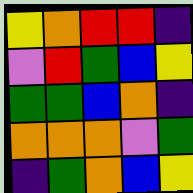[["yellow", "orange", "red", "red", "indigo"], ["violet", "red", "green", "blue", "yellow"], ["green", "green", "blue", "orange", "indigo"], ["orange", "orange", "orange", "violet", "green"], ["indigo", "green", "orange", "blue", "yellow"]]